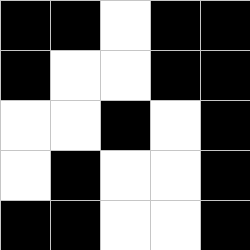[["black", "black", "white", "black", "black"], ["black", "white", "white", "black", "black"], ["white", "white", "black", "white", "black"], ["white", "black", "white", "white", "black"], ["black", "black", "white", "white", "black"]]